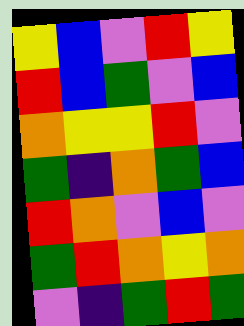[["yellow", "blue", "violet", "red", "yellow"], ["red", "blue", "green", "violet", "blue"], ["orange", "yellow", "yellow", "red", "violet"], ["green", "indigo", "orange", "green", "blue"], ["red", "orange", "violet", "blue", "violet"], ["green", "red", "orange", "yellow", "orange"], ["violet", "indigo", "green", "red", "green"]]